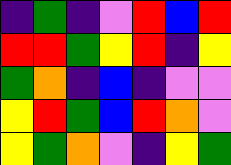[["indigo", "green", "indigo", "violet", "red", "blue", "red"], ["red", "red", "green", "yellow", "red", "indigo", "yellow"], ["green", "orange", "indigo", "blue", "indigo", "violet", "violet"], ["yellow", "red", "green", "blue", "red", "orange", "violet"], ["yellow", "green", "orange", "violet", "indigo", "yellow", "green"]]